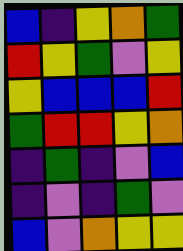[["blue", "indigo", "yellow", "orange", "green"], ["red", "yellow", "green", "violet", "yellow"], ["yellow", "blue", "blue", "blue", "red"], ["green", "red", "red", "yellow", "orange"], ["indigo", "green", "indigo", "violet", "blue"], ["indigo", "violet", "indigo", "green", "violet"], ["blue", "violet", "orange", "yellow", "yellow"]]